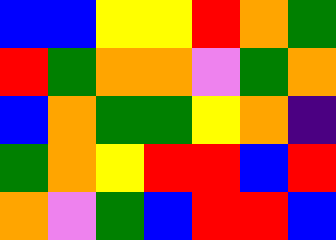[["blue", "blue", "yellow", "yellow", "red", "orange", "green"], ["red", "green", "orange", "orange", "violet", "green", "orange"], ["blue", "orange", "green", "green", "yellow", "orange", "indigo"], ["green", "orange", "yellow", "red", "red", "blue", "red"], ["orange", "violet", "green", "blue", "red", "red", "blue"]]